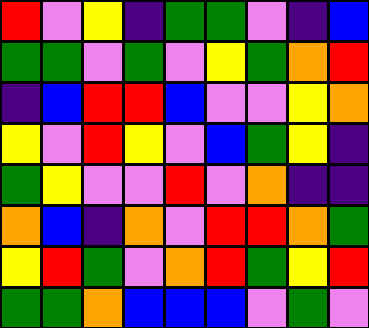[["red", "violet", "yellow", "indigo", "green", "green", "violet", "indigo", "blue"], ["green", "green", "violet", "green", "violet", "yellow", "green", "orange", "red"], ["indigo", "blue", "red", "red", "blue", "violet", "violet", "yellow", "orange"], ["yellow", "violet", "red", "yellow", "violet", "blue", "green", "yellow", "indigo"], ["green", "yellow", "violet", "violet", "red", "violet", "orange", "indigo", "indigo"], ["orange", "blue", "indigo", "orange", "violet", "red", "red", "orange", "green"], ["yellow", "red", "green", "violet", "orange", "red", "green", "yellow", "red"], ["green", "green", "orange", "blue", "blue", "blue", "violet", "green", "violet"]]